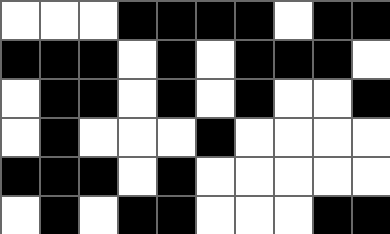[["white", "white", "white", "black", "black", "black", "black", "white", "black", "black"], ["black", "black", "black", "white", "black", "white", "black", "black", "black", "white"], ["white", "black", "black", "white", "black", "white", "black", "white", "white", "black"], ["white", "black", "white", "white", "white", "black", "white", "white", "white", "white"], ["black", "black", "black", "white", "black", "white", "white", "white", "white", "white"], ["white", "black", "white", "black", "black", "white", "white", "white", "black", "black"]]